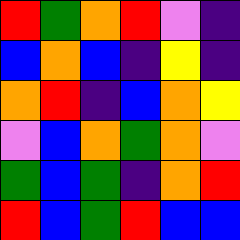[["red", "green", "orange", "red", "violet", "indigo"], ["blue", "orange", "blue", "indigo", "yellow", "indigo"], ["orange", "red", "indigo", "blue", "orange", "yellow"], ["violet", "blue", "orange", "green", "orange", "violet"], ["green", "blue", "green", "indigo", "orange", "red"], ["red", "blue", "green", "red", "blue", "blue"]]